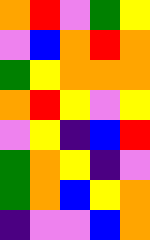[["orange", "red", "violet", "green", "yellow"], ["violet", "blue", "orange", "red", "orange"], ["green", "yellow", "orange", "orange", "orange"], ["orange", "red", "yellow", "violet", "yellow"], ["violet", "yellow", "indigo", "blue", "red"], ["green", "orange", "yellow", "indigo", "violet"], ["green", "orange", "blue", "yellow", "orange"], ["indigo", "violet", "violet", "blue", "orange"]]